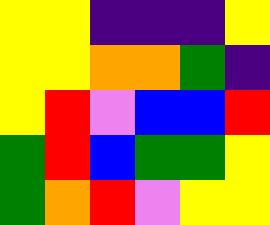[["yellow", "yellow", "indigo", "indigo", "indigo", "yellow"], ["yellow", "yellow", "orange", "orange", "green", "indigo"], ["yellow", "red", "violet", "blue", "blue", "red"], ["green", "red", "blue", "green", "green", "yellow"], ["green", "orange", "red", "violet", "yellow", "yellow"]]